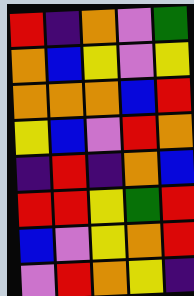[["red", "indigo", "orange", "violet", "green"], ["orange", "blue", "yellow", "violet", "yellow"], ["orange", "orange", "orange", "blue", "red"], ["yellow", "blue", "violet", "red", "orange"], ["indigo", "red", "indigo", "orange", "blue"], ["red", "red", "yellow", "green", "red"], ["blue", "violet", "yellow", "orange", "red"], ["violet", "red", "orange", "yellow", "indigo"]]